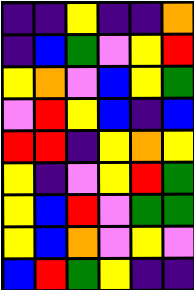[["indigo", "indigo", "yellow", "indigo", "indigo", "orange"], ["indigo", "blue", "green", "violet", "yellow", "red"], ["yellow", "orange", "violet", "blue", "yellow", "green"], ["violet", "red", "yellow", "blue", "indigo", "blue"], ["red", "red", "indigo", "yellow", "orange", "yellow"], ["yellow", "indigo", "violet", "yellow", "red", "green"], ["yellow", "blue", "red", "violet", "green", "green"], ["yellow", "blue", "orange", "violet", "yellow", "violet"], ["blue", "red", "green", "yellow", "indigo", "indigo"]]